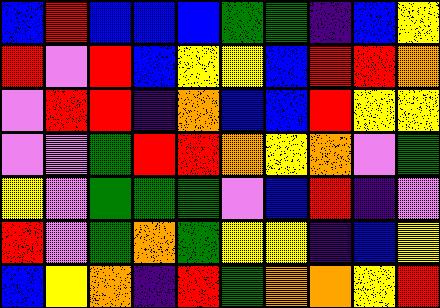[["blue", "red", "blue", "blue", "blue", "green", "green", "indigo", "blue", "yellow"], ["red", "violet", "red", "blue", "yellow", "yellow", "blue", "red", "red", "orange"], ["violet", "red", "red", "indigo", "orange", "blue", "blue", "red", "yellow", "yellow"], ["violet", "violet", "green", "red", "red", "orange", "yellow", "orange", "violet", "green"], ["yellow", "violet", "green", "green", "green", "violet", "blue", "red", "indigo", "violet"], ["red", "violet", "green", "orange", "green", "yellow", "yellow", "indigo", "blue", "yellow"], ["blue", "yellow", "orange", "indigo", "red", "green", "orange", "orange", "yellow", "red"]]